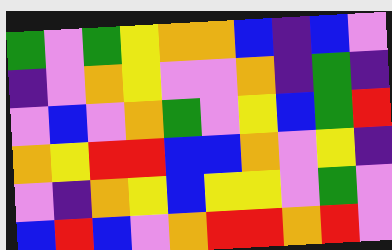[["green", "violet", "green", "yellow", "orange", "orange", "blue", "indigo", "blue", "violet"], ["indigo", "violet", "orange", "yellow", "violet", "violet", "orange", "indigo", "green", "indigo"], ["violet", "blue", "violet", "orange", "green", "violet", "yellow", "blue", "green", "red"], ["orange", "yellow", "red", "red", "blue", "blue", "orange", "violet", "yellow", "indigo"], ["violet", "indigo", "orange", "yellow", "blue", "yellow", "yellow", "violet", "green", "violet"], ["blue", "red", "blue", "violet", "orange", "red", "red", "orange", "red", "violet"]]